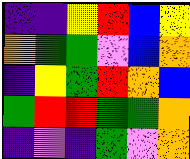[["indigo", "indigo", "yellow", "red", "blue", "yellow"], ["orange", "green", "green", "violet", "blue", "orange"], ["indigo", "yellow", "green", "red", "orange", "blue"], ["green", "red", "red", "green", "green", "orange"], ["indigo", "violet", "indigo", "green", "violet", "orange"]]